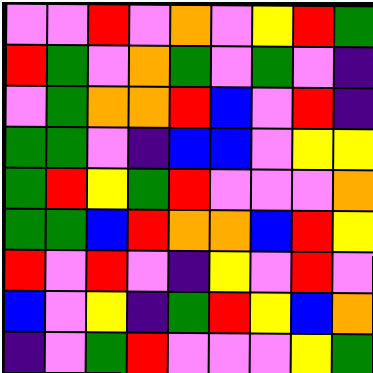[["violet", "violet", "red", "violet", "orange", "violet", "yellow", "red", "green"], ["red", "green", "violet", "orange", "green", "violet", "green", "violet", "indigo"], ["violet", "green", "orange", "orange", "red", "blue", "violet", "red", "indigo"], ["green", "green", "violet", "indigo", "blue", "blue", "violet", "yellow", "yellow"], ["green", "red", "yellow", "green", "red", "violet", "violet", "violet", "orange"], ["green", "green", "blue", "red", "orange", "orange", "blue", "red", "yellow"], ["red", "violet", "red", "violet", "indigo", "yellow", "violet", "red", "violet"], ["blue", "violet", "yellow", "indigo", "green", "red", "yellow", "blue", "orange"], ["indigo", "violet", "green", "red", "violet", "violet", "violet", "yellow", "green"]]